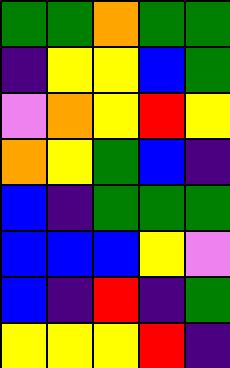[["green", "green", "orange", "green", "green"], ["indigo", "yellow", "yellow", "blue", "green"], ["violet", "orange", "yellow", "red", "yellow"], ["orange", "yellow", "green", "blue", "indigo"], ["blue", "indigo", "green", "green", "green"], ["blue", "blue", "blue", "yellow", "violet"], ["blue", "indigo", "red", "indigo", "green"], ["yellow", "yellow", "yellow", "red", "indigo"]]